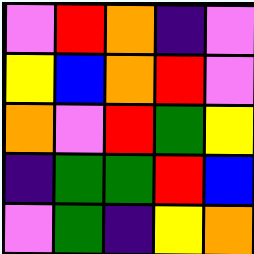[["violet", "red", "orange", "indigo", "violet"], ["yellow", "blue", "orange", "red", "violet"], ["orange", "violet", "red", "green", "yellow"], ["indigo", "green", "green", "red", "blue"], ["violet", "green", "indigo", "yellow", "orange"]]